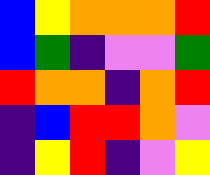[["blue", "yellow", "orange", "orange", "orange", "red"], ["blue", "green", "indigo", "violet", "violet", "green"], ["red", "orange", "orange", "indigo", "orange", "red"], ["indigo", "blue", "red", "red", "orange", "violet"], ["indigo", "yellow", "red", "indigo", "violet", "yellow"]]